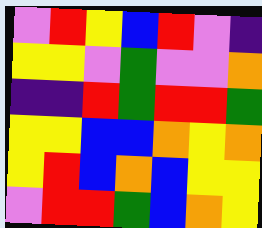[["violet", "red", "yellow", "blue", "red", "violet", "indigo"], ["yellow", "yellow", "violet", "green", "violet", "violet", "orange"], ["indigo", "indigo", "red", "green", "red", "red", "green"], ["yellow", "yellow", "blue", "blue", "orange", "yellow", "orange"], ["yellow", "red", "blue", "orange", "blue", "yellow", "yellow"], ["violet", "red", "red", "green", "blue", "orange", "yellow"]]